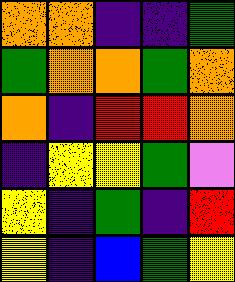[["orange", "orange", "indigo", "indigo", "green"], ["green", "orange", "orange", "green", "orange"], ["orange", "indigo", "red", "red", "orange"], ["indigo", "yellow", "yellow", "green", "violet"], ["yellow", "indigo", "green", "indigo", "red"], ["yellow", "indigo", "blue", "green", "yellow"]]